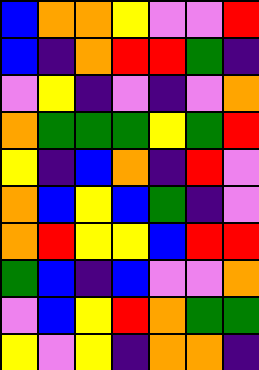[["blue", "orange", "orange", "yellow", "violet", "violet", "red"], ["blue", "indigo", "orange", "red", "red", "green", "indigo"], ["violet", "yellow", "indigo", "violet", "indigo", "violet", "orange"], ["orange", "green", "green", "green", "yellow", "green", "red"], ["yellow", "indigo", "blue", "orange", "indigo", "red", "violet"], ["orange", "blue", "yellow", "blue", "green", "indigo", "violet"], ["orange", "red", "yellow", "yellow", "blue", "red", "red"], ["green", "blue", "indigo", "blue", "violet", "violet", "orange"], ["violet", "blue", "yellow", "red", "orange", "green", "green"], ["yellow", "violet", "yellow", "indigo", "orange", "orange", "indigo"]]